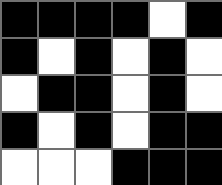[["black", "black", "black", "black", "white", "black"], ["black", "white", "black", "white", "black", "white"], ["white", "black", "black", "white", "black", "white"], ["black", "white", "black", "white", "black", "black"], ["white", "white", "white", "black", "black", "black"]]